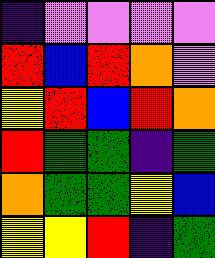[["indigo", "violet", "violet", "violet", "violet"], ["red", "blue", "red", "orange", "violet"], ["yellow", "red", "blue", "red", "orange"], ["red", "green", "green", "indigo", "green"], ["orange", "green", "green", "yellow", "blue"], ["yellow", "yellow", "red", "indigo", "green"]]